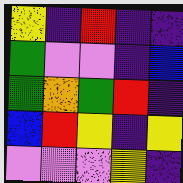[["yellow", "indigo", "red", "indigo", "indigo"], ["green", "violet", "violet", "indigo", "blue"], ["green", "orange", "green", "red", "indigo"], ["blue", "red", "yellow", "indigo", "yellow"], ["violet", "violet", "violet", "yellow", "indigo"]]